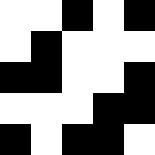[["white", "white", "black", "white", "black"], ["white", "black", "white", "white", "white"], ["black", "black", "white", "white", "black"], ["white", "white", "white", "black", "black"], ["black", "white", "black", "black", "white"]]